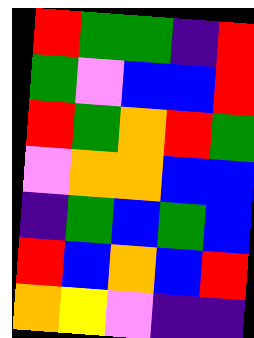[["red", "green", "green", "indigo", "red"], ["green", "violet", "blue", "blue", "red"], ["red", "green", "orange", "red", "green"], ["violet", "orange", "orange", "blue", "blue"], ["indigo", "green", "blue", "green", "blue"], ["red", "blue", "orange", "blue", "red"], ["orange", "yellow", "violet", "indigo", "indigo"]]